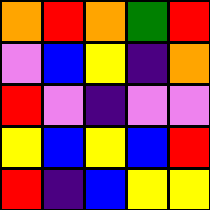[["orange", "red", "orange", "green", "red"], ["violet", "blue", "yellow", "indigo", "orange"], ["red", "violet", "indigo", "violet", "violet"], ["yellow", "blue", "yellow", "blue", "red"], ["red", "indigo", "blue", "yellow", "yellow"]]